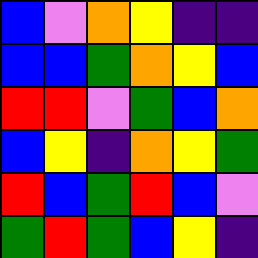[["blue", "violet", "orange", "yellow", "indigo", "indigo"], ["blue", "blue", "green", "orange", "yellow", "blue"], ["red", "red", "violet", "green", "blue", "orange"], ["blue", "yellow", "indigo", "orange", "yellow", "green"], ["red", "blue", "green", "red", "blue", "violet"], ["green", "red", "green", "blue", "yellow", "indigo"]]